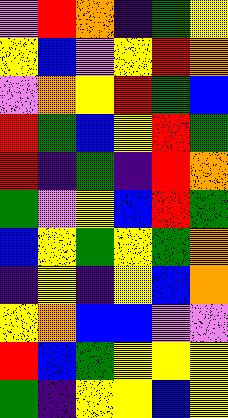[["violet", "red", "orange", "indigo", "green", "yellow"], ["yellow", "blue", "violet", "yellow", "red", "orange"], ["violet", "orange", "yellow", "red", "green", "blue"], ["red", "green", "blue", "yellow", "red", "green"], ["red", "indigo", "green", "indigo", "red", "orange"], ["green", "violet", "yellow", "blue", "red", "green"], ["blue", "yellow", "green", "yellow", "green", "orange"], ["indigo", "yellow", "indigo", "yellow", "blue", "orange"], ["yellow", "orange", "blue", "blue", "violet", "violet"], ["red", "blue", "green", "yellow", "yellow", "yellow"], ["green", "indigo", "yellow", "yellow", "blue", "yellow"]]